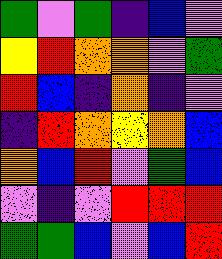[["green", "violet", "green", "indigo", "blue", "violet"], ["yellow", "red", "orange", "orange", "violet", "green"], ["red", "blue", "indigo", "orange", "indigo", "violet"], ["indigo", "red", "orange", "yellow", "orange", "blue"], ["orange", "blue", "red", "violet", "green", "blue"], ["violet", "indigo", "violet", "red", "red", "red"], ["green", "green", "blue", "violet", "blue", "red"]]